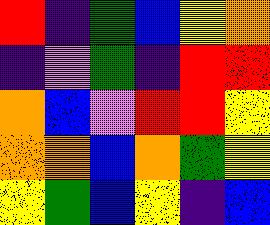[["red", "indigo", "green", "blue", "yellow", "orange"], ["indigo", "violet", "green", "indigo", "red", "red"], ["orange", "blue", "violet", "red", "red", "yellow"], ["orange", "orange", "blue", "orange", "green", "yellow"], ["yellow", "green", "blue", "yellow", "indigo", "blue"]]